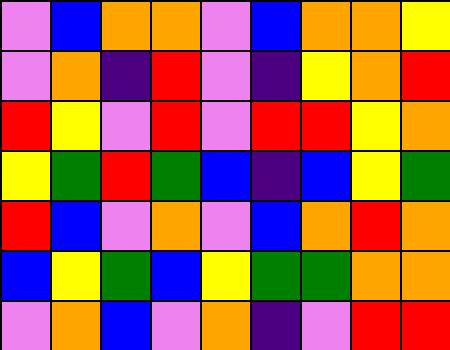[["violet", "blue", "orange", "orange", "violet", "blue", "orange", "orange", "yellow"], ["violet", "orange", "indigo", "red", "violet", "indigo", "yellow", "orange", "red"], ["red", "yellow", "violet", "red", "violet", "red", "red", "yellow", "orange"], ["yellow", "green", "red", "green", "blue", "indigo", "blue", "yellow", "green"], ["red", "blue", "violet", "orange", "violet", "blue", "orange", "red", "orange"], ["blue", "yellow", "green", "blue", "yellow", "green", "green", "orange", "orange"], ["violet", "orange", "blue", "violet", "orange", "indigo", "violet", "red", "red"]]